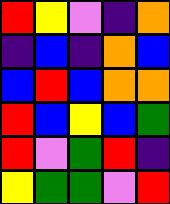[["red", "yellow", "violet", "indigo", "orange"], ["indigo", "blue", "indigo", "orange", "blue"], ["blue", "red", "blue", "orange", "orange"], ["red", "blue", "yellow", "blue", "green"], ["red", "violet", "green", "red", "indigo"], ["yellow", "green", "green", "violet", "red"]]